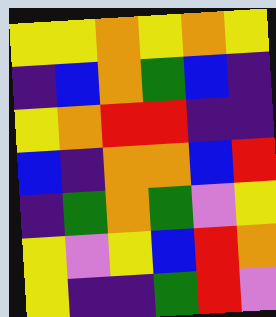[["yellow", "yellow", "orange", "yellow", "orange", "yellow"], ["indigo", "blue", "orange", "green", "blue", "indigo"], ["yellow", "orange", "red", "red", "indigo", "indigo"], ["blue", "indigo", "orange", "orange", "blue", "red"], ["indigo", "green", "orange", "green", "violet", "yellow"], ["yellow", "violet", "yellow", "blue", "red", "orange"], ["yellow", "indigo", "indigo", "green", "red", "violet"]]